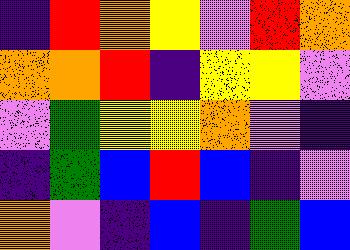[["indigo", "red", "orange", "yellow", "violet", "red", "orange"], ["orange", "orange", "red", "indigo", "yellow", "yellow", "violet"], ["violet", "green", "yellow", "yellow", "orange", "violet", "indigo"], ["indigo", "green", "blue", "red", "blue", "indigo", "violet"], ["orange", "violet", "indigo", "blue", "indigo", "green", "blue"]]